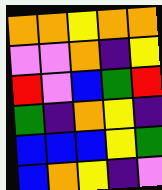[["orange", "orange", "yellow", "orange", "orange"], ["violet", "violet", "orange", "indigo", "yellow"], ["red", "violet", "blue", "green", "red"], ["green", "indigo", "orange", "yellow", "indigo"], ["blue", "blue", "blue", "yellow", "green"], ["blue", "orange", "yellow", "indigo", "violet"]]